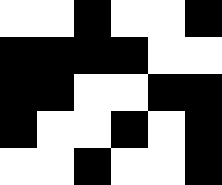[["white", "white", "black", "white", "white", "black"], ["black", "black", "black", "black", "white", "white"], ["black", "black", "white", "white", "black", "black"], ["black", "white", "white", "black", "white", "black"], ["white", "white", "black", "white", "white", "black"]]